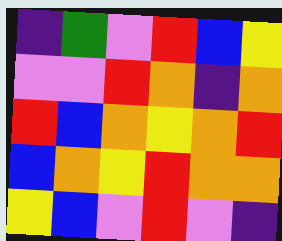[["indigo", "green", "violet", "red", "blue", "yellow"], ["violet", "violet", "red", "orange", "indigo", "orange"], ["red", "blue", "orange", "yellow", "orange", "red"], ["blue", "orange", "yellow", "red", "orange", "orange"], ["yellow", "blue", "violet", "red", "violet", "indigo"]]